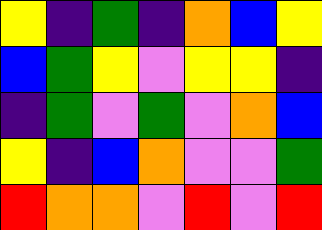[["yellow", "indigo", "green", "indigo", "orange", "blue", "yellow"], ["blue", "green", "yellow", "violet", "yellow", "yellow", "indigo"], ["indigo", "green", "violet", "green", "violet", "orange", "blue"], ["yellow", "indigo", "blue", "orange", "violet", "violet", "green"], ["red", "orange", "orange", "violet", "red", "violet", "red"]]